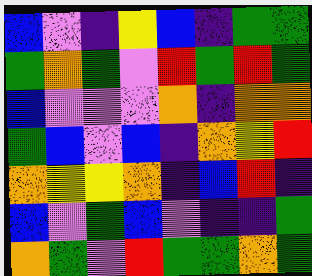[["blue", "violet", "indigo", "yellow", "blue", "indigo", "green", "green"], ["green", "orange", "green", "violet", "red", "green", "red", "green"], ["blue", "violet", "violet", "violet", "orange", "indigo", "orange", "orange"], ["green", "blue", "violet", "blue", "indigo", "orange", "yellow", "red"], ["orange", "yellow", "yellow", "orange", "indigo", "blue", "red", "indigo"], ["blue", "violet", "green", "blue", "violet", "indigo", "indigo", "green"], ["orange", "green", "violet", "red", "green", "green", "orange", "green"]]